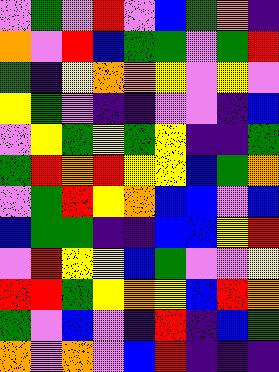[["violet", "green", "violet", "red", "violet", "blue", "green", "orange", "indigo"], ["orange", "violet", "red", "blue", "green", "green", "violet", "green", "red"], ["green", "indigo", "yellow", "orange", "orange", "yellow", "violet", "yellow", "violet"], ["yellow", "green", "violet", "indigo", "indigo", "violet", "violet", "indigo", "blue"], ["violet", "yellow", "green", "yellow", "green", "yellow", "indigo", "indigo", "green"], ["green", "red", "orange", "red", "yellow", "yellow", "blue", "green", "orange"], ["violet", "green", "red", "yellow", "orange", "blue", "blue", "violet", "blue"], ["blue", "green", "green", "indigo", "indigo", "blue", "blue", "yellow", "red"], ["violet", "red", "yellow", "yellow", "blue", "green", "violet", "violet", "yellow"], ["red", "red", "green", "yellow", "orange", "yellow", "blue", "red", "orange"], ["green", "violet", "blue", "violet", "indigo", "red", "indigo", "blue", "green"], ["orange", "violet", "orange", "violet", "blue", "red", "indigo", "indigo", "indigo"]]